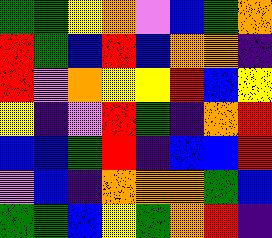[["green", "green", "yellow", "orange", "violet", "blue", "green", "orange"], ["red", "green", "blue", "red", "blue", "orange", "orange", "indigo"], ["red", "violet", "orange", "yellow", "yellow", "red", "blue", "yellow"], ["yellow", "indigo", "violet", "red", "green", "indigo", "orange", "red"], ["blue", "blue", "green", "red", "indigo", "blue", "blue", "red"], ["violet", "blue", "indigo", "orange", "orange", "orange", "green", "blue"], ["green", "green", "blue", "yellow", "green", "orange", "red", "indigo"]]